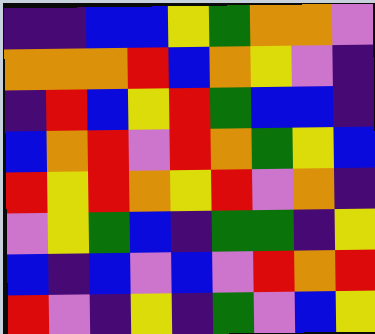[["indigo", "indigo", "blue", "blue", "yellow", "green", "orange", "orange", "violet"], ["orange", "orange", "orange", "red", "blue", "orange", "yellow", "violet", "indigo"], ["indigo", "red", "blue", "yellow", "red", "green", "blue", "blue", "indigo"], ["blue", "orange", "red", "violet", "red", "orange", "green", "yellow", "blue"], ["red", "yellow", "red", "orange", "yellow", "red", "violet", "orange", "indigo"], ["violet", "yellow", "green", "blue", "indigo", "green", "green", "indigo", "yellow"], ["blue", "indigo", "blue", "violet", "blue", "violet", "red", "orange", "red"], ["red", "violet", "indigo", "yellow", "indigo", "green", "violet", "blue", "yellow"]]